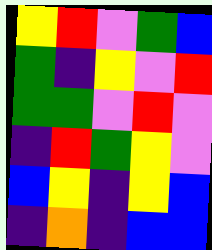[["yellow", "red", "violet", "green", "blue"], ["green", "indigo", "yellow", "violet", "red"], ["green", "green", "violet", "red", "violet"], ["indigo", "red", "green", "yellow", "violet"], ["blue", "yellow", "indigo", "yellow", "blue"], ["indigo", "orange", "indigo", "blue", "blue"]]